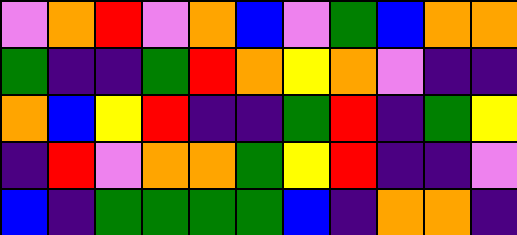[["violet", "orange", "red", "violet", "orange", "blue", "violet", "green", "blue", "orange", "orange"], ["green", "indigo", "indigo", "green", "red", "orange", "yellow", "orange", "violet", "indigo", "indigo"], ["orange", "blue", "yellow", "red", "indigo", "indigo", "green", "red", "indigo", "green", "yellow"], ["indigo", "red", "violet", "orange", "orange", "green", "yellow", "red", "indigo", "indigo", "violet"], ["blue", "indigo", "green", "green", "green", "green", "blue", "indigo", "orange", "orange", "indigo"]]